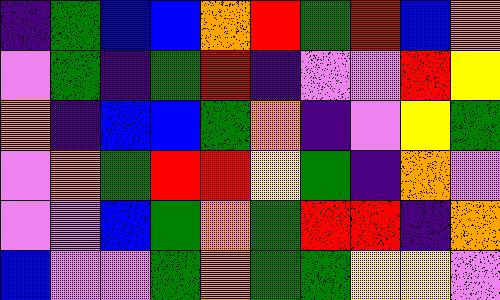[["indigo", "green", "blue", "blue", "orange", "red", "green", "red", "blue", "orange"], ["violet", "green", "indigo", "green", "red", "indigo", "violet", "violet", "red", "yellow"], ["orange", "indigo", "blue", "blue", "green", "orange", "indigo", "violet", "yellow", "green"], ["violet", "orange", "green", "red", "red", "yellow", "green", "indigo", "orange", "violet"], ["violet", "violet", "blue", "green", "orange", "green", "red", "red", "indigo", "orange"], ["blue", "violet", "violet", "green", "orange", "green", "green", "yellow", "yellow", "violet"]]